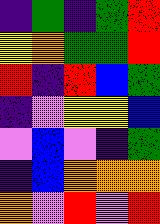[["indigo", "green", "indigo", "green", "red"], ["yellow", "orange", "green", "green", "red"], ["red", "indigo", "red", "blue", "green"], ["indigo", "violet", "yellow", "yellow", "blue"], ["violet", "blue", "violet", "indigo", "green"], ["indigo", "blue", "orange", "orange", "orange"], ["orange", "violet", "red", "violet", "red"]]